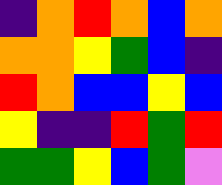[["indigo", "orange", "red", "orange", "blue", "orange"], ["orange", "orange", "yellow", "green", "blue", "indigo"], ["red", "orange", "blue", "blue", "yellow", "blue"], ["yellow", "indigo", "indigo", "red", "green", "red"], ["green", "green", "yellow", "blue", "green", "violet"]]